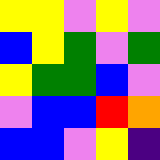[["yellow", "yellow", "violet", "yellow", "violet"], ["blue", "yellow", "green", "violet", "green"], ["yellow", "green", "green", "blue", "violet"], ["violet", "blue", "blue", "red", "orange"], ["blue", "blue", "violet", "yellow", "indigo"]]